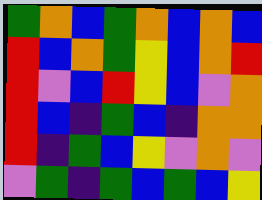[["green", "orange", "blue", "green", "orange", "blue", "orange", "blue"], ["red", "blue", "orange", "green", "yellow", "blue", "orange", "red"], ["red", "violet", "blue", "red", "yellow", "blue", "violet", "orange"], ["red", "blue", "indigo", "green", "blue", "indigo", "orange", "orange"], ["red", "indigo", "green", "blue", "yellow", "violet", "orange", "violet"], ["violet", "green", "indigo", "green", "blue", "green", "blue", "yellow"]]